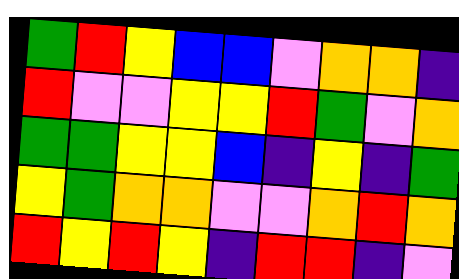[["green", "red", "yellow", "blue", "blue", "violet", "orange", "orange", "indigo"], ["red", "violet", "violet", "yellow", "yellow", "red", "green", "violet", "orange"], ["green", "green", "yellow", "yellow", "blue", "indigo", "yellow", "indigo", "green"], ["yellow", "green", "orange", "orange", "violet", "violet", "orange", "red", "orange"], ["red", "yellow", "red", "yellow", "indigo", "red", "red", "indigo", "violet"]]